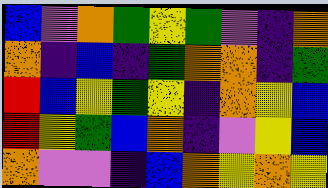[["blue", "violet", "orange", "green", "yellow", "green", "violet", "indigo", "orange"], ["orange", "indigo", "blue", "indigo", "green", "orange", "orange", "indigo", "green"], ["red", "blue", "yellow", "green", "yellow", "indigo", "orange", "yellow", "blue"], ["red", "yellow", "green", "blue", "orange", "indigo", "violet", "yellow", "blue"], ["orange", "violet", "violet", "indigo", "blue", "orange", "yellow", "orange", "yellow"]]